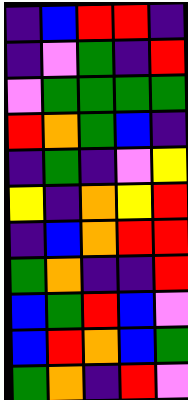[["indigo", "blue", "red", "red", "indigo"], ["indigo", "violet", "green", "indigo", "red"], ["violet", "green", "green", "green", "green"], ["red", "orange", "green", "blue", "indigo"], ["indigo", "green", "indigo", "violet", "yellow"], ["yellow", "indigo", "orange", "yellow", "red"], ["indigo", "blue", "orange", "red", "red"], ["green", "orange", "indigo", "indigo", "red"], ["blue", "green", "red", "blue", "violet"], ["blue", "red", "orange", "blue", "green"], ["green", "orange", "indigo", "red", "violet"]]